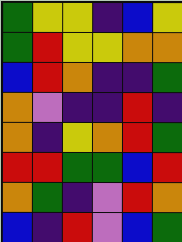[["green", "yellow", "yellow", "indigo", "blue", "yellow"], ["green", "red", "yellow", "yellow", "orange", "orange"], ["blue", "red", "orange", "indigo", "indigo", "green"], ["orange", "violet", "indigo", "indigo", "red", "indigo"], ["orange", "indigo", "yellow", "orange", "red", "green"], ["red", "red", "green", "green", "blue", "red"], ["orange", "green", "indigo", "violet", "red", "orange"], ["blue", "indigo", "red", "violet", "blue", "green"]]